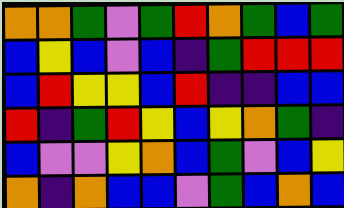[["orange", "orange", "green", "violet", "green", "red", "orange", "green", "blue", "green"], ["blue", "yellow", "blue", "violet", "blue", "indigo", "green", "red", "red", "red"], ["blue", "red", "yellow", "yellow", "blue", "red", "indigo", "indigo", "blue", "blue"], ["red", "indigo", "green", "red", "yellow", "blue", "yellow", "orange", "green", "indigo"], ["blue", "violet", "violet", "yellow", "orange", "blue", "green", "violet", "blue", "yellow"], ["orange", "indigo", "orange", "blue", "blue", "violet", "green", "blue", "orange", "blue"]]